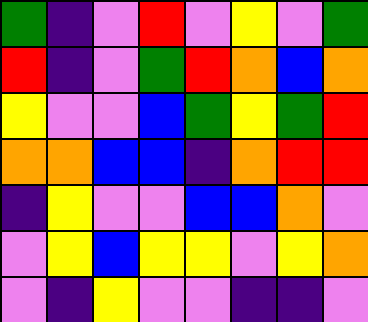[["green", "indigo", "violet", "red", "violet", "yellow", "violet", "green"], ["red", "indigo", "violet", "green", "red", "orange", "blue", "orange"], ["yellow", "violet", "violet", "blue", "green", "yellow", "green", "red"], ["orange", "orange", "blue", "blue", "indigo", "orange", "red", "red"], ["indigo", "yellow", "violet", "violet", "blue", "blue", "orange", "violet"], ["violet", "yellow", "blue", "yellow", "yellow", "violet", "yellow", "orange"], ["violet", "indigo", "yellow", "violet", "violet", "indigo", "indigo", "violet"]]